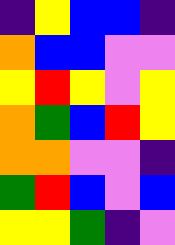[["indigo", "yellow", "blue", "blue", "indigo"], ["orange", "blue", "blue", "violet", "violet"], ["yellow", "red", "yellow", "violet", "yellow"], ["orange", "green", "blue", "red", "yellow"], ["orange", "orange", "violet", "violet", "indigo"], ["green", "red", "blue", "violet", "blue"], ["yellow", "yellow", "green", "indigo", "violet"]]